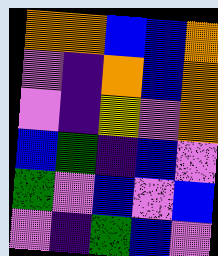[["orange", "orange", "blue", "blue", "orange"], ["violet", "indigo", "orange", "blue", "orange"], ["violet", "indigo", "yellow", "violet", "orange"], ["blue", "green", "indigo", "blue", "violet"], ["green", "violet", "blue", "violet", "blue"], ["violet", "indigo", "green", "blue", "violet"]]